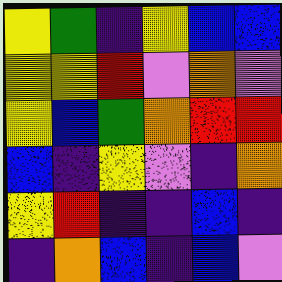[["yellow", "green", "indigo", "yellow", "blue", "blue"], ["yellow", "yellow", "red", "violet", "orange", "violet"], ["yellow", "blue", "green", "orange", "red", "red"], ["blue", "indigo", "yellow", "violet", "indigo", "orange"], ["yellow", "red", "indigo", "indigo", "blue", "indigo"], ["indigo", "orange", "blue", "indigo", "blue", "violet"]]